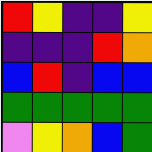[["red", "yellow", "indigo", "indigo", "yellow"], ["indigo", "indigo", "indigo", "red", "orange"], ["blue", "red", "indigo", "blue", "blue"], ["green", "green", "green", "green", "green"], ["violet", "yellow", "orange", "blue", "green"]]